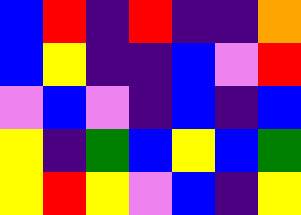[["blue", "red", "indigo", "red", "indigo", "indigo", "orange"], ["blue", "yellow", "indigo", "indigo", "blue", "violet", "red"], ["violet", "blue", "violet", "indigo", "blue", "indigo", "blue"], ["yellow", "indigo", "green", "blue", "yellow", "blue", "green"], ["yellow", "red", "yellow", "violet", "blue", "indigo", "yellow"]]